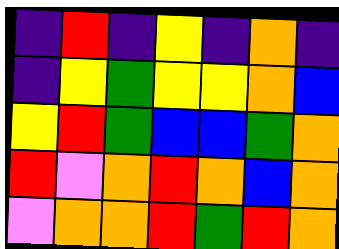[["indigo", "red", "indigo", "yellow", "indigo", "orange", "indigo"], ["indigo", "yellow", "green", "yellow", "yellow", "orange", "blue"], ["yellow", "red", "green", "blue", "blue", "green", "orange"], ["red", "violet", "orange", "red", "orange", "blue", "orange"], ["violet", "orange", "orange", "red", "green", "red", "orange"]]